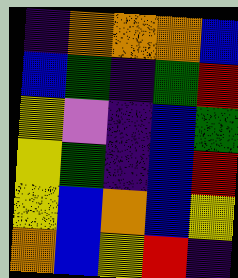[["indigo", "orange", "orange", "orange", "blue"], ["blue", "green", "indigo", "green", "red"], ["yellow", "violet", "indigo", "blue", "green"], ["yellow", "green", "indigo", "blue", "red"], ["yellow", "blue", "orange", "blue", "yellow"], ["orange", "blue", "yellow", "red", "indigo"]]